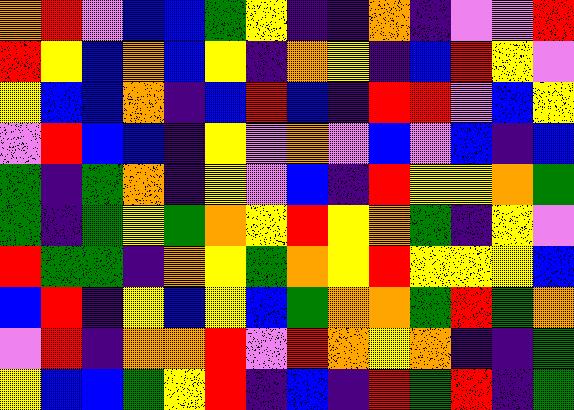[["orange", "red", "violet", "blue", "blue", "green", "yellow", "indigo", "indigo", "orange", "indigo", "violet", "violet", "red"], ["red", "yellow", "blue", "orange", "blue", "yellow", "indigo", "orange", "yellow", "indigo", "blue", "red", "yellow", "violet"], ["yellow", "blue", "blue", "orange", "indigo", "blue", "red", "blue", "indigo", "red", "red", "violet", "blue", "yellow"], ["violet", "red", "blue", "blue", "indigo", "yellow", "violet", "orange", "violet", "blue", "violet", "blue", "indigo", "blue"], ["green", "indigo", "green", "orange", "indigo", "yellow", "violet", "blue", "indigo", "red", "yellow", "yellow", "orange", "green"], ["green", "indigo", "green", "yellow", "green", "orange", "yellow", "red", "yellow", "orange", "green", "indigo", "yellow", "violet"], ["red", "green", "green", "indigo", "orange", "yellow", "green", "orange", "yellow", "red", "yellow", "yellow", "yellow", "blue"], ["blue", "red", "indigo", "yellow", "blue", "yellow", "blue", "green", "orange", "orange", "green", "red", "green", "orange"], ["violet", "red", "indigo", "orange", "orange", "red", "violet", "red", "orange", "yellow", "orange", "indigo", "indigo", "green"], ["yellow", "blue", "blue", "green", "yellow", "red", "indigo", "blue", "indigo", "red", "green", "red", "indigo", "green"]]